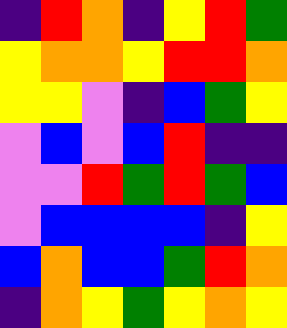[["indigo", "red", "orange", "indigo", "yellow", "red", "green"], ["yellow", "orange", "orange", "yellow", "red", "red", "orange"], ["yellow", "yellow", "violet", "indigo", "blue", "green", "yellow"], ["violet", "blue", "violet", "blue", "red", "indigo", "indigo"], ["violet", "violet", "red", "green", "red", "green", "blue"], ["violet", "blue", "blue", "blue", "blue", "indigo", "yellow"], ["blue", "orange", "blue", "blue", "green", "red", "orange"], ["indigo", "orange", "yellow", "green", "yellow", "orange", "yellow"]]